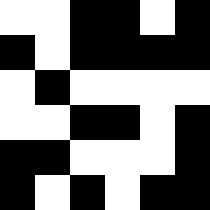[["white", "white", "black", "black", "white", "black"], ["black", "white", "black", "black", "black", "black"], ["white", "black", "white", "white", "white", "white"], ["white", "white", "black", "black", "white", "black"], ["black", "black", "white", "white", "white", "black"], ["black", "white", "black", "white", "black", "black"]]